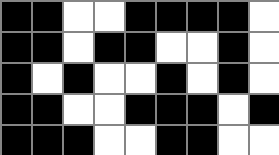[["black", "black", "white", "white", "black", "black", "black", "black", "white"], ["black", "black", "white", "black", "black", "white", "white", "black", "white"], ["black", "white", "black", "white", "white", "black", "white", "black", "white"], ["black", "black", "white", "white", "black", "black", "black", "white", "black"], ["black", "black", "black", "white", "white", "black", "black", "white", "white"]]